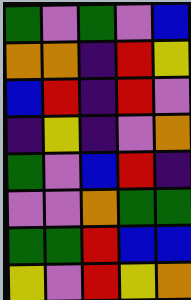[["green", "violet", "green", "violet", "blue"], ["orange", "orange", "indigo", "red", "yellow"], ["blue", "red", "indigo", "red", "violet"], ["indigo", "yellow", "indigo", "violet", "orange"], ["green", "violet", "blue", "red", "indigo"], ["violet", "violet", "orange", "green", "green"], ["green", "green", "red", "blue", "blue"], ["yellow", "violet", "red", "yellow", "orange"]]